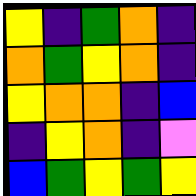[["yellow", "indigo", "green", "orange", "indigo"], ["orange", "green", "yellow", "orange", "indigo"], ["yellow", "orange", "orange", "indigo", "blue"], ["indigo", "yellow", "orange", "indigo", "violet"], ["blue", "green", "yellow", "green", "yellow"]]